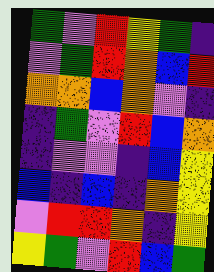[["green", "violet", "red", "yellow", "green", "indigo"], ["violet", "green", "red", "orange", "blue", "red"], ["orange", "orange", "blue", "orange", "violet", "indigo"], ["indigo", "green", "violet", "red", "blue", "orange"], ["indigo", "violet", "violet", "indigo", "blue", "yellow"], ["blue", "indigo", "blue", "indigo", "orange", "yellow"], ["violet", "red", "red", "orange", "indigo", "yellow"], ["yellow", "green", "violet", "red", "blue", "green"]]